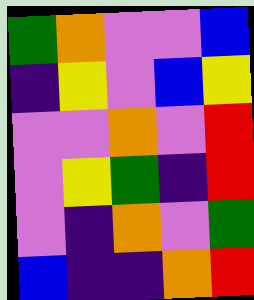[["green", "orange", "violet", "violet", "blue"], ["indigo", "yellow", "violet", "blue", "yellow"], ["violet", "violet", "orange", "violet", "red"], ["violet", "yellow", "green", "indigo", "red"], ["violet", "indigo", "orange", "violet", "green"], ["blue", "indigo", "indigo", "orange", "red"]]